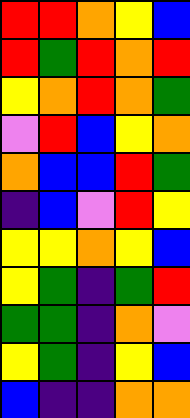[["red", "red", "orange", "yellow", "blue"], ["red", "green", "red", "orange", "red"], ["yellow", "orange", "red", "orange", "green"], ["violet", "red", "blue", "yellow", "orange"], ["orange", "blue", "blue", "red", "green"], ["indigo", "blue", "violet", "red", "yellow"], ["yellow", "yellow", "orange", "yellow", "blue"], ["yellow", "green", "indigo", "green", "red"], ["green", "green", "indigo", "orange", "violet"], ["yellow", "green", "indigo", "yellow", "blue"], ["blue", "indigo", "indigo", "orange", "orange"]]